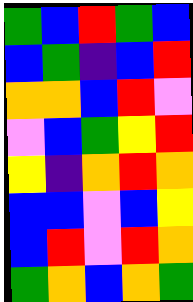[["green", "blue", "red", "green", "blue"], ["blue", "green", "indigo", "blue", "red"], ["orange", "orange", "blue", "red", "violet"], ["violet", "blue", "green", "yellow", "red"], ["yellow", "indigo", "orange", "red", "orange"], ["blue", "blue", "violet", "blue", "yellow"], ["blue", "red", "violet", "red", "orange"], ["green", "orange", "blue", "orange", "green"]]